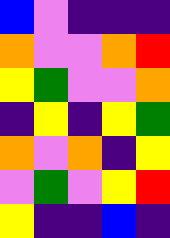[["blue", "violet", "indigo", "indigo", "indigo"], ["orange", "violet", "violet", "orange", "red"], ["yellow", "green", "violet", "violet", "orange"], ["indigo", "yellow", "indigo", "yellow", "green"], ["orange", "violet", "orange", "indigo", "yellow"], ["violet", "green", "violet", "yellow", "red"], ["yellow", "indigo", "indigo", "blue", "indigo"]]